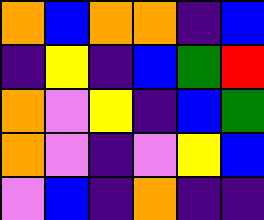[["orange", "blue", "orange", "orange", "indigo", "blue"], ["indigo", "yellow", "indigo", "blue", "green", "red"], ["orange", "violet", "yellow", "indigo", "blue", "green"], ["orange", "violet", "indigo", "violet", "yellow", "blue"], ["violet", "blue", "indigo", "orange", "indigo", "indigo"]]